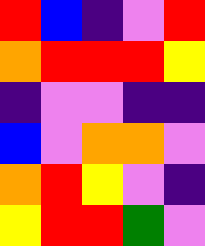[["red", "blue", "indigo", "violet", "red"], ["orange", "red", "red", "red", "yellow"], ["indigo", "violet", "violet", "indigo", "indigo"], ["blue", "violet", "orange", "orange", "violet"], ["orange", "red", "yellow", "violet", "indigo"], ["yellow", "red", "red", "green", "violet"]]